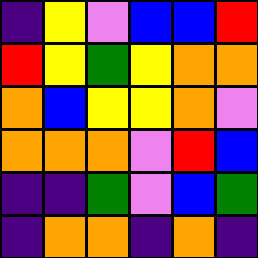[["indigo", "yellow", "violet", "blue", "blue", "red"], ["red", "yellow", "green", "yellow", "orange", "orange"], ["orange", "blue", "yellow", "yellow", "orange", "violet"], ["orange", "orange", "orange", "violet", "red", "blue"], ["indigo", "indigo", "green", "violet", "blue", "green"], ["indigo", "orange", "orange", "indigo", "orange", "indigo"]]